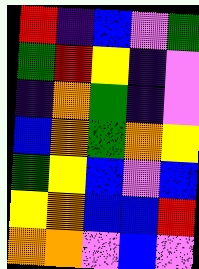[["red", "indigo", "blue", "violet", "green"], ["green", "red", "yellow", "indigo", "violet"], ["indigo", "orange", "green", "indigo", "violet"], ["blue", "orange", "green", "orange", "yellow"], ["green", "yellow", "blue", "violet", "blue"], ["yellow", "orange", "blue", "blue", "red"], ["orange", "orange", "violet", "blue", "violet"]]